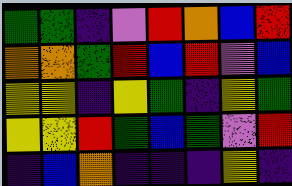[["green", "green", "indigo", "violet", "red", "orange", "blue", "red"], ["orange", "orange", "green", "red", "blue", "red", "violet", "blue"], ["yellow", "yellow", "indigo", "yellow", "green", "indigo", "yellow", "green"], ["yellow", "yellow", "red", "green", "blue", "green", "violet", "red"], ["indigo", "blue", "orange", "indigo", "indigo", "indigo", "yellow", "indigo"]]